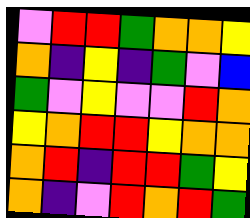[["violet", "red", "red", "green", "orange", "orange", "yellow"], ["orange", "indigo", "yellow", "indigo", "green", "violet", "blue"], ["green", "violet", "yellow", "violet", "violet", "red", "orange"], ["yellow", "orange", "red", "red", "yellow", "orange", "orange"], ["orange", "red", "indigo", "red", "red", "green", "yellow"], ["orange", "indigo", "violet", "red", "orange", "red", "green"]]